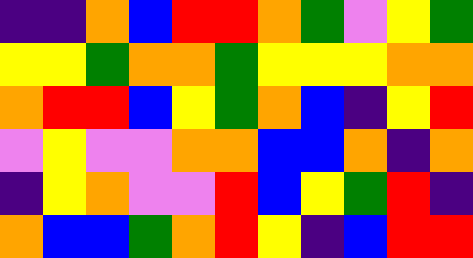[["indigo", "indigo", "orange", "blue", "red", "red", "orange", "green", "violet", "yellow", "green"], ["yellow", "yellow", "green", "orange", "orange", "green", "yellow", "yellow", "yellow", "orange", "orange"], ["orange", "red", "red", "blue", "yellow", "green", "orange", "blue", "indigo", "yellow", "red"], ["violet", "yellow", "violet", "violet", "orange", "orange", "blue", "blue", "orange", "indigo", "orange"], ["indigo", "yellow", "orange", "violet", "violet", "red", "blue", "yellow", "green", "red", "indigo"], ["orange", "blue", "blue", "green", "orange", "red", "yellow", "indigo", "blue", "red", "red"]]